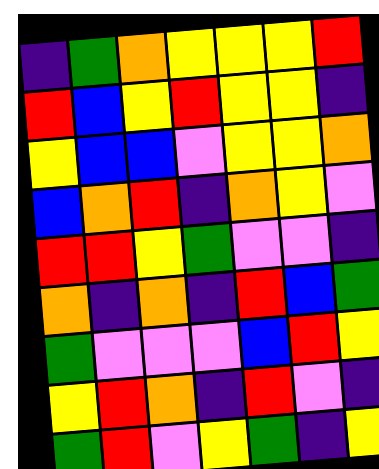[["indigo", "green", "orange", "yellow", "yellow", "yellow", "red"], ["red", "blue", "yellow", "red", "yellow", "yellow", "indigo"], ["yellow", "blue", "blue", "violet", "yellow", "yellow", "orange"], ["blue", "orange", "red", "indigo", "orange", "yellow", "violet"], ["red", "red", "yellow", "green", "violet", "violet", "indigo"], ["orange", "indigo", "orange", "indigo", "red", "blue", "green"], ["green", "violet", "violet", "violet", "blue", "red", "yellow"], ["yellow", "red", "orange", "indigo", "red", "violet", "indigo"], ["green", "red", "violet", "yellow", "green", "indigo", "yellow"]]